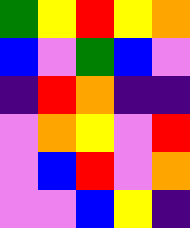[["green", "yellow", "red", "yellow", "orange"], ["blue", "violet", "green", "blue", "violet"], ["indigo", "red", "orange", "indigo", "indigo"], ["violet", "orange", "yellow", "violet", "red"], ["violet", "blue", "red", "violet", "orange"], ["violet", "violet", "blue", "yellow", "indigo"]]